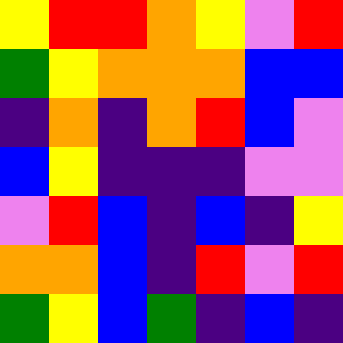[["yellow", "red", "red", "orange", "yellow", "violet", "red"], ["green", "yellow", "orange", "orange", "orange", "blue", "blue"], ["indigo", "orange", "indigo", "orange", "red", "blue", "violet"], ["blue", "yellow", "indigo", "indigo", "indigo", "violet", "violet"], ["violet", "red", "blue", "indigo", "blue", "indigo", "yellow"], ["orange", "orange", "blue", "indigo", "red", "violet", "red"], ["green", "yellow", "blue", "green", "indigo", "blue", "indigo"]]